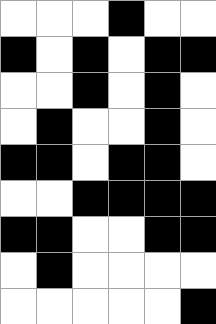[["white", "white", "white", "black", "white", "white"], ["black", "white", "black", "white", "black", "black"], ["white", "white", "black", "white", "black", "white"], ["white", "black", "white", "white", "black", "white"], ["black", "black", "white", "black", "black", "white"], ["white", "white", "black", "black", "black", "black"], ["black", "black", "white", "white", "black", "black"], ["white", "black", "white", "white", "white", "white"], ["white", "white", "white", "white", "white", "black"]]